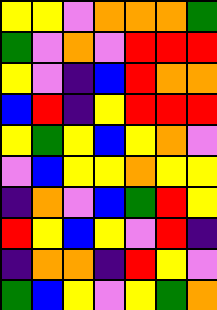[["yellow", "yellow", "violet", "orange", "orange", "orange", "green"], ["green", "violet", "orange", "violet", "red", "red", "red"], ["yellow", "violet", "indigo", "blue", "red", "orange", "orange"], ["blue", "red", "indigo", "yellow", "red", "red", "red"], ["yellow", "green", "yellow", "blue", "yellow", "orange", "violet"], ["violet", "blue", "yellow", "yellow", "orange", "yellow", "yellow"], ["indigo", "orange", "violet", "blue", "green", "red", "yellow"], ["red", "yellow", "blue", "yellow", "violet", "red", "indigo"], ["indigo", "orange", "orange", "indigo", "red", "yellow", "violet"], ["green", "blue", "yellow", "violet", "yellow", "green", "orange"]]